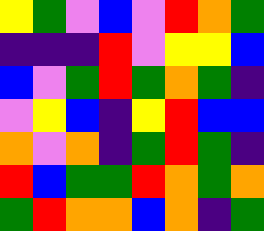[["yellow", "green", "violet", "blue", "violet", "red", "orange", "green"], ["indigo", "indigo", "indigo", "red", "violet", "yellow", "yellow", "blue"], ["blue", "violet", "green", "red", "green", "orange", "green", "indigo"], ["violet", "yellow", "blue", "indigo", "yellow", "red", "blue", "blue"], ["orange", "violet", "orange", "indigo", "green", "red", "green", "indigo"], ["red", "blue", "green", "green", "red", "orange", "green", "orange"], ["green", "red", "orange", "orange", "blue", "orange", "indigo", "green"]]